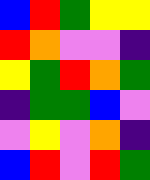[["blue", "red", "green", "yellow", "yellow"], ["red", "orange", "violet", "violet", "indigo"], ["yellow", "green", "red", "orange", "green"], ["indigo", "green", "green", "blue", "violet"], ["violet", "yellow", "violet", "orange", "indigo"], ["blue", "red", "violet", "red", "green"]]